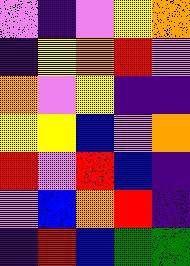[["violet", "indigo", "violet", "yellow", "orange"], ["indigo", "yellow", "orange", "red", "violet"], ["orange", "violet", "yellow", "indigo", "indigo"], ["yellow", "yellow", "blue", "violet", "orange"], ["red", "violet", "red", "blue", "indigo"], ["violet", "blue", "orange", "red", "indigo"], ["indigo", "red", "blue", "green", "green"]]